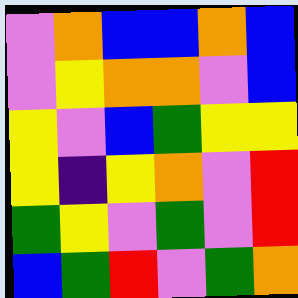[["violet", "orange", "blue", "blue", "orange", "blue"], ["violet", "yellow", "orange", "orange", "violet", "blue"], ["yellow", "violet", "blue", "green", "yellow", "yellow"], ["yellow", "indigo", "yellow", "orange", "violet", "red"], ["green", "yellow", "violet", "green", "violet", "red"], ["blue", "green", "red", "violet", "green", "orange"]]